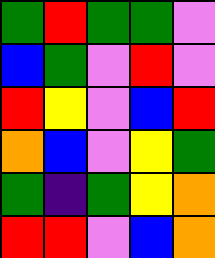[["green", "red", "green", "green", "violet"], ["blue", "green", "violet", "red", "violet"], ["red", "yellow", "violet", "blue", "red"], ["orange", "blue", "violet", "yellow", "green"], ["green", "indigo", "green", "yellow", "orange"], ["red", "red", "violet", "blue", "orange"]]